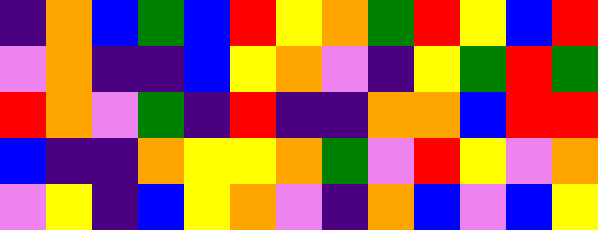[["indigo", "orange", "blue", "green", "blue", "red", "yellow", "orange", "green", "red", "yellow", "blue", "red"], ["violet", "orange", "indigo", "indigo", "blue", "yellow", "orange", "violet", "indigo", "yellow", "green", "red", "green"], ["red", "orange", "violet", "green", "indigo", "red", "indigo", "indigo", "orange", "orange", "blue", "red", "red"], ["blue", "indigo", "indigo", "orange", "yellow", "yellow", "orange", "green", "violet", "red", "yellow", "violet", "orange"], ["violet", "yellow", "indigo", "blue", "yellow", "orange", "violet", "indigo", "orange", "blue", "violet", "blue", "yellow"]]